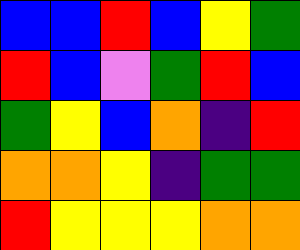[["blue", "blue", "red", "blue", "yellow", "green"], ["red", "blue", "violet", "green", "red", "blue"], ["green", "yellow", "blue", "orange", "indigo", "red"], ["orange", "orange", "yellow", "indigo", "green", "green"], ["red", "yellow", "yellow", "yellow", "orange", "orange"]]